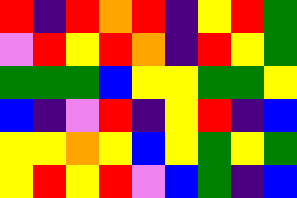[["red", "indigo", "red", "orange", "red", "indigo", "yellow", "red", "green"], ["violet", "red", "yellow", "red", "orange", "indigo", "red", "yellow", "green"], ["green", "green", "green", "blue", "yellow", "yellow", "green", "green", "yellow"], ["blue", "indigo", "violet", "red", "indigo", "yellow", "red", "indigo", "blue"], ["yellow", "yellow", "orange", "yellow", "blue", "yellow", "green", "yellow", "green"], ["yellow", "red", "yellow", "red", "violet", "blue", "green", "indigo", "blue"]]